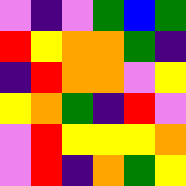[["violet", "indigo", "violet", "green", "blue", "green"], ["red", "yellow", "orange", "orange", "green", "indigo"], ["indigo", "red", "orange", "orange", "violet", "yellow"], ["yellow", "orange", "green", "indigo", "red", "violet"], ["violet", "red", "yellow", "yellow", "yellow", "orange"], ["violet", "red", "indigo", "orange", "green", "yellow"]]